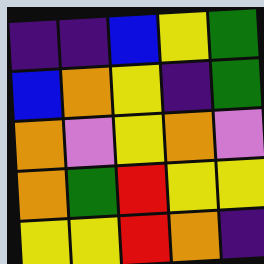[["indigo", "indigo", "blue", "yellow", "green"], ["blue", "orange", "yellow", "indigo", "green"], ["orange", "violet", "yellow", "orange", "violet"], ["orange", "green", "red", "yellow", "yellow"], ["yellow", "yellow", "red", "orange", "indigo"]]